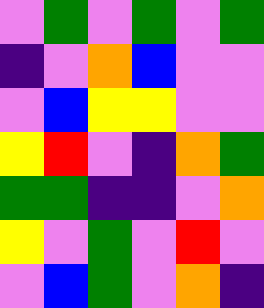[["violet", "green", "violet", "green", "violet", "green"], ["indigo", "violet", "orange", "blue", "violet", "violet"], ["violet", "blue", "yellow", "yellow", "violet", "violet"], ["yellow", "red", "violet", "indigo", "orange", "green"], ["green", "green", "indigo", "indigo", "violet", "orange"], ["yellow", "violet", "green", "violet", "red", "violet"], ["violet", "blue", "green", "violet", "orange", "indigo"]]